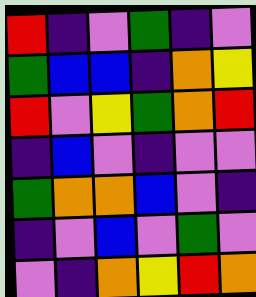[["red", "indigo", "violet", "green", "indigo", "violet"], ["green", "blue", "blue", "indigo", "orange", "yellow"], ["red", "violet", "yellow", "green", "orange", "red"], ["indigo", "blue", "violet", "indigo", "violet", "violet"], ["green", "orange", "orange", "blue", "violet", "indigo"], ["indigo", "violet", "blue", "violet", "green", "violet"], ["violet", "indigo", "orange", "yellow", "red", "orange"]]